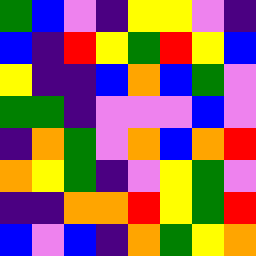[["green", "blue", "violet", "indigo", "yellow", "yellow", "violet", "indigo"], ["blue", "indigo", "red", "yellow", "green", "red", "yellow", "blue"], ["yellow", "indigo", "indigo", "blue", "orange", "blue", "green", "violet"], ["green", "green", "indigo", "violet", "violet", "violet", "blue", "violet"], ["indigo", "orange", "green", "violet", "orange", "blue", "orange", "red"], ["orange", "yellow", "green", "indigo", "violet", "yellow", "green", "violet"], ["indigo", "indigo", "orange", "orange", "red", "yellow", "green", "red"], ["blue", "violet", "blue", "indigo", "orange", "green", "yellow", "orange"]]